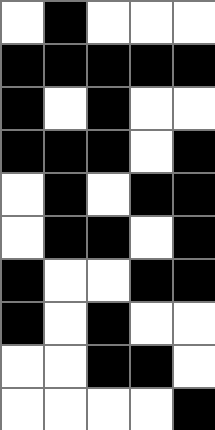[["white", "black", "white", "white", "white"], ["black", "black", "black", "black", "black"], ["black", "white", "black", "white", "white"], ["black", "black", "black", "white", "black"], ["white", "black", "white", "black", "black"], ["white", "black", "black", "white", "black"], ["black", "white", "white", "black", "black"], ["black", "white", "black", "white", "white"], ["white", "white", "black", "black", "white"], ["white", "white", "white", "white", "black"]]